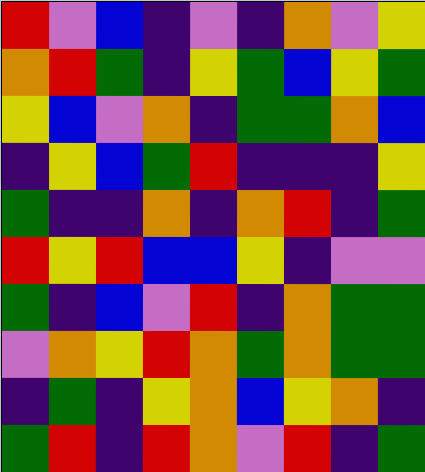[["red", "violet", "blue", "indigo", "violet", "indigo", "orange", "violet", "yellow"], ["orange", "red", "green", "indigo", "yellow", "green", "blue", "yellow", "green"], ["yellow", "blue", "violet", "orange", "indigo", "green", "green", "orange", "blue"], ["indigo", "yellow", "blue", "green", "red", "indigo", "indigo", "indigo", "yellow"], ["green", "indigo", "indigo", "orange", "indigo", "orange", "red", "indigo", "green"], ["red", "yellow", "red", "blue", "blue", "yellow", "indigo", "violet", "violet"], ["green", "indigo", "blue", "violet", "red", "indigo", "orange", "green", "green"], ["violet", "orange", "yellow", "red", "orange", "green", "orange", "green", "green"], ["indigo", "green", "indigo", "yellow", "orange", "blue", "yellow", "orange", "indigo"], ["green", "red", "indigo", "red", "orange", "violet", "red", "indigo", "green"]]